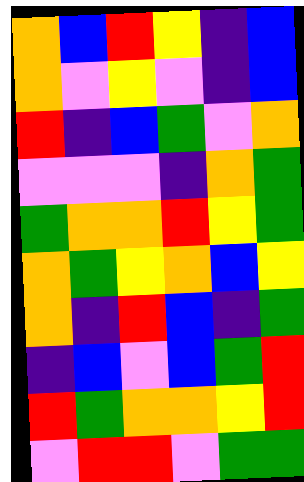[["orange", "blue", "red", "yellow", "indigo", "blue"], ["orange", "violet", "yellow", "violet", "indigo", "blue"], ["red", "indigo", "blue", "green", "violet", "orange"], ["violet", "violet", "violet", "indigo", "orange", "green"], ["green", "orange", "orange", "red", "yellow", "green"], ["orange", "green", "yellow", "orange", "blue", "yellow"], ["orange", "indigo", "red", "blue", "indigo", "green"], ["indigo", "blue", "violet", "blue", "green", "red"], ["red", "green", "orange", "orange", "yellow", "red"], ["violet", "red", "red", "violet", "green", "green"]]